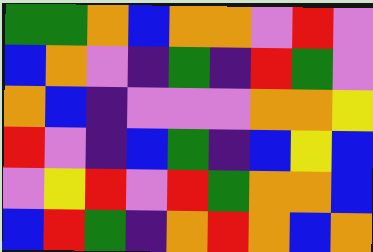[["green", "green", "orange", "blue", "orange", "orange", "violet", "red", "violet"], ["blue", "orange", "violet", "indigo", "green", "indigo", "red", "green", "violet"], ["orange", "blue", "indigo", "violet", "violet", "violet", "orange", "orange", "yellow"], ["red", "violet", "indigo", "blue", "green", "indigo", "blue", "yellow", "blue"], ["violet", "yellow", "red", "violet", "red", "green", "orange", "orange", "blue"], ["blue", "red", "green", "indigo", "orange", "red", "orange", "blue", "orange"]]